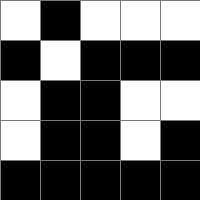[["white", "black", "white", "white", "white"], ["black", "white", "black", "black", "black"], ["white", "black", "black", "white", "white"], ["white", "black", "black", "white", "black"], ["black", "black", "black", "black", "black"]]